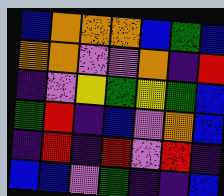[["blue", "orange", "orange", "orange", "blue", "green", "blue"], ["orange", "orange", "violet", "violet", "orange", "indigo", "red"], ["indigo", "violet", "yellow", "green", "yellow", "green", "blue"], ["green", "red", "indigo", "blue", "violet", "orange", "blue"], ["indigo", "red", "indigo", "red", "violet", "red", "indigo"], ["blue", "blue", "violet", "green", "indigo", "indigo", "blue"]]